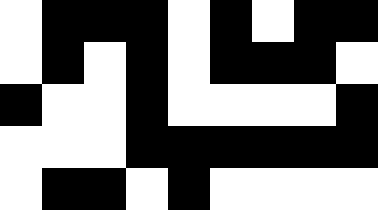[["white", "black", "black", "black", "white", "black", "white", "black", "black"], ["white", "black", "white", "black", "white", "black", "black", "black", "white"], ["black", "white", "white", "black", "white", "white", "white", "white", "black"], ["white", "white", "white", "black", "black", "black", "black", "black", "black"], ["white", "black", "black", "white", "black", "white", "white", "white", "white"]]